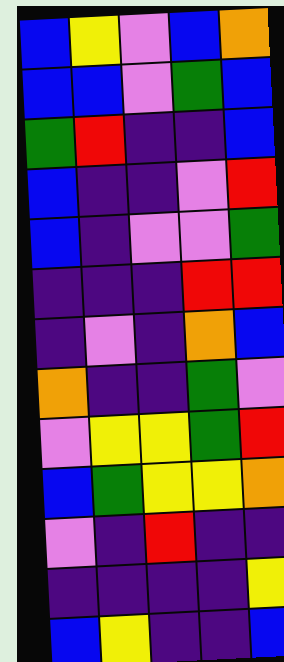[["blue", "yellow", "violet", "blue", "orange"], ["blue", "blue", "violet", "green", "blue"], ["green", "red", "indigo", "indigo", "blue"], ["blue", "indigo", "indigo", "violet", "red"], ["blue", "indigo", "violet", "violet", "green"], ["indigo", "indigo", "indigo", "red", "red"], ["indigo", "violet", "indigo", "orange", "blue"], ["orange", "indigo", "indigo", "green", "violet"], ["violet", "yellow", "yellow", "green", "red"], ["blue", "green", "yellow", "yellow", "orange"], ["violet", "indigo", "red", "indigo", "indigo"], ["indigo", "indigo", "indigo", "indigo", "yellow"], ["blue", "yellow", "indigo", "indigo", "blue"]]